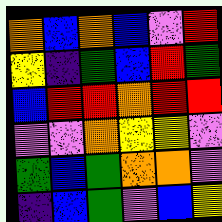[["orange", "blue", "orange", "blue", "violet", "red"], ["yellow", "indigo", "green", "blue", "red", "green"], ["blue", "red", "red", "orange", "red", "red"], ["violet", "violet", "orange", "yellow", "yellow", "violet"], ["green", "blue", "green", "orange", "orange", "violet"], ["indigo", "blue", "green", "violet", "blue", "yellow"]]